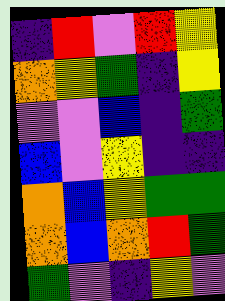[["indigo", "red", "violet", "red", "yellow"], ["orange", "yellow", "green", "indigo", "yellow"], ["violet", "violet", "blue", "indigo", "green"], ["blue", "violet", "yellow", "indigo", "indigo"], ["orange", "blue", "yellow", "green", "green"], ["orange", "blue", "orange", "red", "green"], ["green", "violet", "indigo", "yellow", "violet"]]